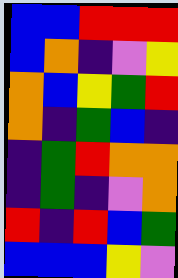[["blue", "blue", "red", "red", "red"], ["blue", "orange", "indigo", "violet", "yellow"], ["orange", "blue", "yellow", "green", "red"], ["orange", "indigo", "green", "blue", "indigo"], ["indigo", "green", "red", "orange", "orange"], ["indigo", "green", "indigo", "violet", "orange"], ["red", "indigo", "red", "blue", "green"], ["blue", "blue", "blue", "yellow", "violet"]]